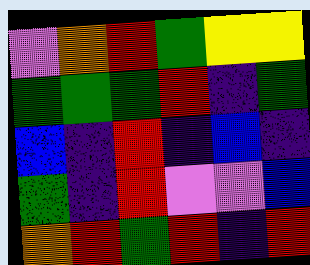[["violet", "orange", "red", "green", "yellow", "yellow"], ["green", "green", "green", "red", "indigo", "green"], ["blue", "indigo", "red", "indigo", "blue", "indigo"], ["green", "indigo", "red", "violet", "violet", "blue"], ["orange", "red", "green", "red", "indigo", "red"]]